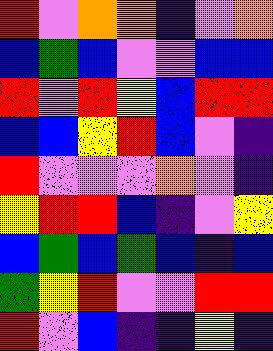[["red", "violet", "orange", "orange", "indigo", "violet", "orange"], ["blue", "green", "blue", "violet", "violet", "blue", "blue"], ["red", "violet", "red", "yellow", "blue", "red", "red"], ["blue", "blue", "yellow", "red", "blue", "violet", "indigo"], ["red", "violet", "violet", "violet", "orange", "violet", "indigo"], ["yellow", "red", "red", "blue", "indigo", "violet", "yellow"], ["blue", "green", "blue", "green", "blue", "indigo", "blue"], ["green", "yellow", "red", "violet", "violet", "red", "red"], ["red", "violet", "blue", "indigo", "indigo", "yellow", "indigo"]]